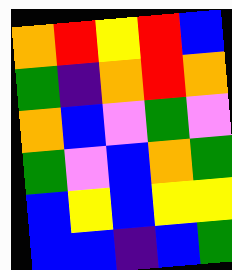[["orange", "red", "yellow", "red", "blue"], ["green", "indigo", "orange", "red", "orange"], ["orange", "blue", "violet", "green", "violet"], ["green", "violet", "blue", "orange", "green"], ["blue", "yellow", "blue", "yellow", "yellow"], ["blue", "blue", "indigo", "blue", "green"]]